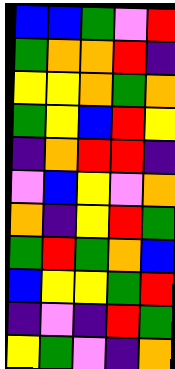[["blue", "blue", "green", "violet", "red"], ["green", "orange", "orange", "red", "indigo"], ["yellow", "yellow", "orange", "green", "orange"], ["green", "yellow", "blue", "red", "yellow"], ["indigo", "orange", "red", "red", "indigo"], ["violet", "blue", "yellow", "violet", "orange"], ["orange", "indigo", "yellow", "red", "green"], ["green", "red", "green", "orange", "blue"], ["blue", "yellow", "yellow", "green", "red"], ["indigo", "violet", "indigo", "red", "green"], ["yellow", "green", "violet", "indigo", "orange"]]